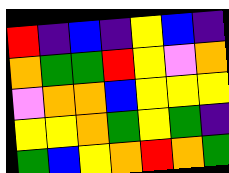[["red", "indigo", "blue", "indigo", "yellow", "blue", "indigo"], ["orange", "green", "green", "red", "yellow", "violet", "orange"], ["violet", "orange", "orange", "blue", "yellow", "yellow", "yellow"], ["yellow", "yellow", "orange", "green", "yellow", "green", "indigo"], ["green", "blue", "yellow", "orange", "red", "orange", "green"]]